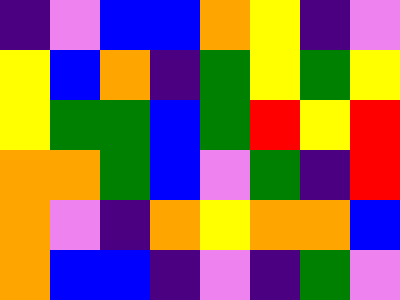[["indigo", "violet", "blue", "blue", "orange", "yellow", "indigo", "violet"], ["yellow", "blue", "orange", "indigo", "green", "yellow", "green", "yellow"], ["yellow", "green", "green", "blue", "green", "red", "yellow", "red"], ["orange", "orange", "green", "blue", "violet", "green", "indigo", "red"], ["orange", "violet", "indigo", "orange", "yellow", "orange", "orange", "blue"], ["orange", "blue", "blue", "indigo", "violet", "indigo", "green", "violet"]]